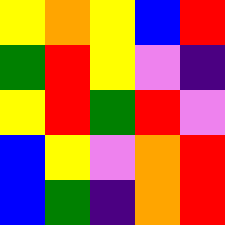[["yellow", "orange", "yellow", "blue", "red"], ["green", "red", "yellow", "violet", "indigo"], ["yellow", "red", "green", "red", "violet"], ["blue", "yellow", "violet", "orange", "red"], ["blue", "green", "indigo", "orange", "red"]]